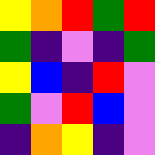[["yellow", "orange", "red", "green", "red"], ["green", "indigo", "violet", "indigo", "green"], ["yellow", "blue", "indigo", "red", "violet"], ["green", "violet", "red", "blue", "violet"], ["indigo", "orange", "yellow", "indigo", "violet"]]